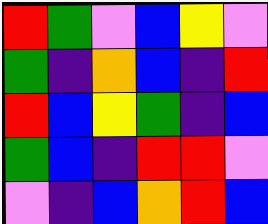[["red", "green", "violet", "blue", "yellow", "violet"], ["green", "indigo", "orange", "blue", "indigo", "red"], ["red", "blue", "yellow", "green", "indigo", "blue"], ["green", "blue", "indigo", "red", "red", "violet"], ["violet", "indigo", "blue", "orange", "red", "blue"]]